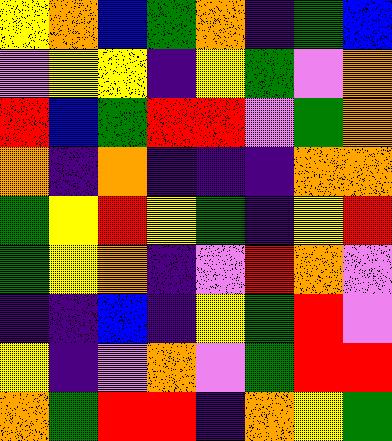[["yellow", "orange", "blue", "green", "orange", "indigo", "green", "blue"], ["violet", "yellow", "yellow", "indigo", "yellow", "green", "violet", "orange"], ["red", "blue", "green", "red", "red", "violet", "green", "orange"], ["orange", "indigo", "orange", "indigo", "indigo", "indigo", "orange", "orange"], ["green", "yellow", "red", "yellow", "green", "indigo", "yellow", "red"], ["green", "yellow", "orange", "indigo", "violet", "red", "orange", "violet"], ["indigo", "indigo", "blue", "indigo", "yellow", "green", "red", "violet"], ["yellow", "indigo", "violet", "orange", "violet", "green", "red", "red"], ["orange", "green", "red", "red", "indigo", "orange", "yellow", "green"]]